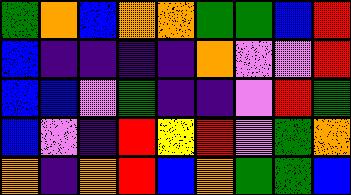[["green", "orange", "blue", "orange", "orange", "green", "green", "blue", "red"], ["blue", "indigo", "indigo", "indigo", "indigo", "orange", "violet", "violet", "red"], ["blue", "blue", "violet", "green", "indigo", "indigo", "violet", "red", "green"], ["blue", "violet", "indigo", "red", "yellow", "red", "violet", "green", "orange"], ["orange", "indigo", "orange", "red", "blue", "orange", "green", "green", "blue"]]